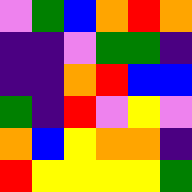[["violet", "green", "blue", "orange", "red", "orange"], ["indigo", "indigo", "violet", "green", "green", "indigo"], ["indigo", "indigo", "orange", "red", "blue", "blue"], ["green", "indigo", "red", "violet", "yellow", "violet"], ["orange", "blue", "yellow", "orange", "orange", "indigo"], ["red", "yellow", "yellow", "yellow", "yellow", "green"]]